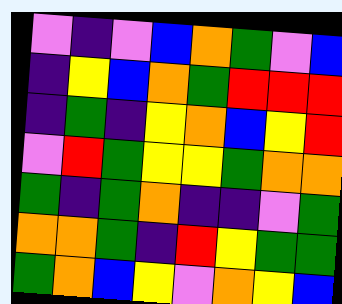[["violet", "indigo", "violet", "blue", "orange", "green", "violet", "blue"], ["indigo", "yellow", "blue", "orange", "green", "red", "red", "red"], ["indigo", "green", "indigo", "yellow", "orange", "blue", "yellow", "red"], ["violet", "red", "green", "yellow", "yellow", "green", "orange", "orange"], ["green", "indigo", "green", "orange", "indigo", "indigo", "violet", "green"], ["orange", "orange", "green", "indigo", "red", "yellow", "green", "green"], ["green", "orange", "blue", "yellow", "violet", "orange", "yellow", "blue"]]